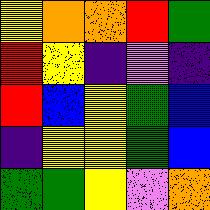[["yellow", "orange", "orange", "red", "green"], ["red", "yellow", "indigo", "violet", "indigo"], ["red", "blue", "yellow", "green", "blue"], ["indigo", "yellow", "yellow", "green", "blue"], ["green", "green", "yellow", "violet", "orange"]]